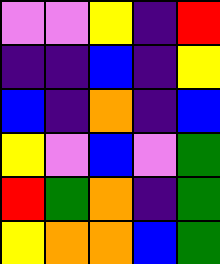[["violet", "violet", "yellow", "indigo", "red"], ["indigo", "indigo", "blue", "indigo", "yellow"], ["blue", "indigo", "orange", "indigo", "blue"], ["yellow", "violet", "blue", "violet", "green"], ["red", "green", "orange", "indigo", "green"], ["yellow", "orange", "orange", "blue", "green"]]